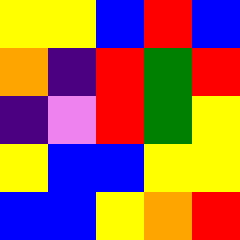[["yellow", "yellow", "blue", "red", "blue"], ["orange", "indigo", "red", "green", "red"], ["indigo", "violet", "red", "green", "yellow"], ["yellow", "blue", "blue", "yellow", "yellow"], ["blue", "blue", "yellow", "orange", "red"]]